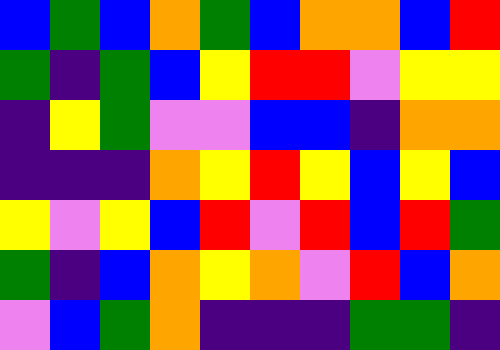[["blue", "green", "blue", "orange", "green", "blue", "orange", "orange", "blue", "red"], ["green", "indigo", "green", "blue", "yellow", "red", "red", "violet", "yellow", "yellow"], ["indigo", "yellow", "green", "violet", "violet", "blue", "blue", "indigo", "orange", "orange"], ["indigo", "indigo", "indigo", "orange", "yellow", "red", "yellow", "blue", "yellow", "blue"], ["yellow", "violet", "yellow", "blue", "red", "violet", "red", "blue", "red", "green"], ["green", "indigo", "blue", "orange", "yellow", "orange", "violet", "red", "blue", "orange"], ["violet", "blue", "green", "orange", "indigo", "indigo", "indigo", "green", "green", "indigo"]]